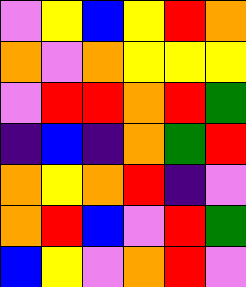[["violet", "yellow", "blue", "yellow", "red", "orange"], ["orange", "violet", "orange", "yellow", "yellow", "yellow"], ["violet", "red", "red", "orange", "red", "green"], ["indigo", "blue", "indigo", "orange", "green", "red"], ["orange", "yellow", "orange", "red", "indigo", "violet"], ["orange", "red", "blue", "violet", "red", "green"], ["blue", "yellow", "violet", "orange", "red", "violet"]]